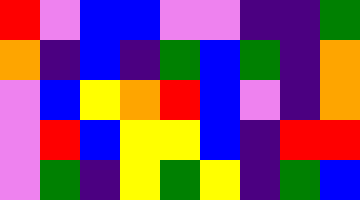[["red", "violet", "blue", "blue", "violet", "violet", "indigo", "indigo", "green"], ["orange", "indigo", "blue", "indigo", "green", "blue", "green", "indigo", "orange"], ["violet", "blue", "yellow", "orange", "red", "blue", "violet", "indigo", "orange"], ["violet", "red", "blue", "yellow", "yellow", "blue", "indigo", "red", "red"], ["violet", "green", "indigo", "yellow", "green", "yellow", "indigo", "green", "blue"]]